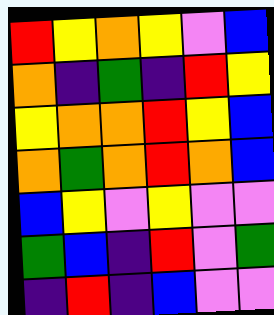[["red", "yellow", "orange", "yellow", "violet", "blue"], ["orange", "indigo", "green", "indigo", "red", "yellow"], ["yellow", "orange", "orange", "red", "yellow", "blue"], ["orange", "green", "orange", "red", "orange", "blue"], ["blue", "yellow", "violet", "yellow", "violet", "violet"], ["green", "blue", "indigo", "red", "violet", "green"], ["indigo", "red", "indigo", "blue", "violet", "violet"]]